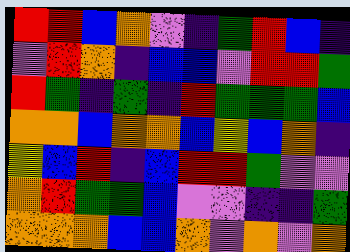[["red", "red", "blue", "orange", "violet", "indigo", "green", "red", "blue", "indigo"], ["violet", "red", "orange", "indigo", "blue", "blue", "violet", "red", "red", "green"], ["red", "green", "indigo", "green", "indigo", "red", "green", "green", "green", "blue"], ["orange", "orange", "blue", "orange", "orange", "blue", "yellow", "blue", "orange", "indigo"], ["yellow", "blue", "red", "indigo", "blue", "red", "red", "green", "violet", "violet"], ["orange", "red", "green", "green", "blue", "violet", "violet", "indigo", "indigo", "green"], ["orange", "orange", "orange", "blue", "blue", "orange", "violet", "orange", "violet", "orange"]]